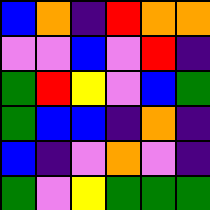[["blue", "orange", "indigo", "red", "orange", "orange"], ["violet", "violet", "blue", "violet", "red", "indigo"], ["green", "red", "yellow", "violet", "blue", "green"], ["green", "blue", "blue", "indigo", "orange", "indigo"], ["blue", "indigo", "violet", "orange", "violet", "indigo"], ["green", "violet", "yellow", "green", "green", "green"]]